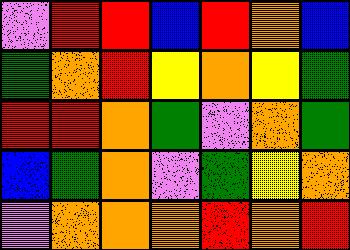[["violet", "red", "red", "blue", "red", "orange", "blue"], ["green", "orange", "red", "yellow", "orange", "yellow", "green"], ["red", "red", "orange", "green", "violet", "orange", "green"], ["blue", "green", "orange", "violet", "green", "yellow", "orange"], ["violet", "orange", "orange", "orange", "red", "orange", "red"]]